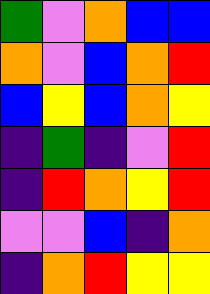[["green", "violet", "orange", "blue", "blue"], ["orange", "violet", "blue", "orange", "red"], ["blue", "yellow", "blue", "orange", "yellow"], ["indigo", "green", "indigo", "violet", "red"], ["indigo", "red", "orange", "yellow", "red"], ["violet", "violet", "blue", "indigo", "orange"], ["indigo", "orange", "red", "yellow", "yellow"]]